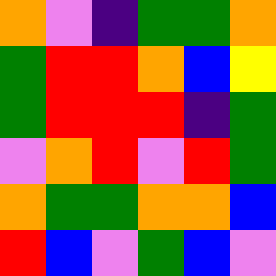[["orange", "violet", "indigo", "green", "green", "orange"], ["green", "red", "red", "orange", "blue", "yellow"], ["green", "red", "red", "red", "indigo", "green"], ["violet", "orange", "red", "violet", "red", "green"], ["orange", "green", "green", "orange", "orange", "blue"], ["red", "blue", "violet", "green", "blue", "violet"]]